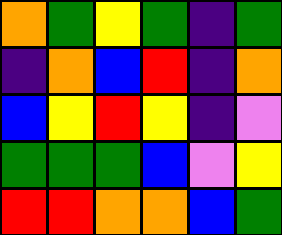[["orange", "green", "yellow", "green", "indigo", "green"], ["indigo", "orange", "blue", "red", "indigo", "orange"], ["blue", "yellow", "red", "yellow", "indigo", "violet"], ["green", "green", "green", "blue", "violet", "yellow"], ["red", "red", "orange", "orange", "blue", "green"]]